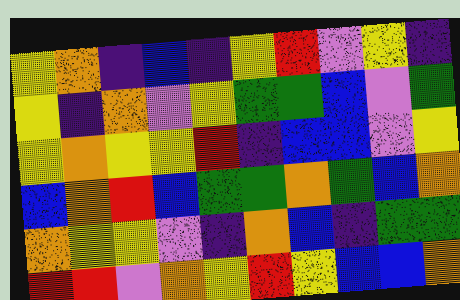[["yellow", "orange", "indigo", "blue", "indigo", "yellow", "red", "violet", "yellow", "indigo"], ["yellow", "indigo", "orange", "violet", "yellow", "green", "green", "blue", "violet", "green"], ["yellow", "orange", "yellow", "yellow", "red", "indigo", "blue", "blue", "violet", "yellow"], ["blue", "orange", "red", "blue", "green", "green", "orange", "green", "blue", "orange"], ["orange", "yellow", "yellow", "violet", "indigo", "orange", "blue", "indigo", "green", "green"], ["red", "red", "violet", "orange", "yellow", "red", "yellow", "blue", "blue", "orange"]]